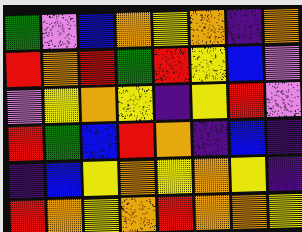[["green", "violet", "blue", "orange", "yellow", "orange", "indigo", "orange"], ["red", "orange", "red", "green", "red", "yellow", "blue", "violet"], ["violet", "yellow", "orange", "yellow", "indigo", "yellow", "red", "violet"], ["red", "green", "blue", "red", "orange", "indigo", "blue", "indigo"], ["indigo", "blue", "yellow", "orange", "yellow", "orange", "yellow", "indigo"], ["red", "orange", "yellow", "orange", "red", "orange", "orange", "yellow"]]